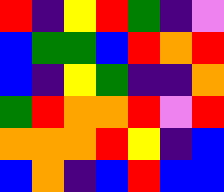[["red", "indigo", "yellow", "red", "green", "indigo", "violet"], ["blue", "green", "green", "blue", "red", "orange", "red"], ["blue", "indigo", "yellow", "green", "indigo", "indigo", "orange"], ["green", "red", "orange", "orange", "red", "violet", "red"], ["orange", "orange", "orange", "red", "yellow", "indigo", "blue"], ["blue", "orange", "indigo", "blue", "red", "blue", "blue"]]